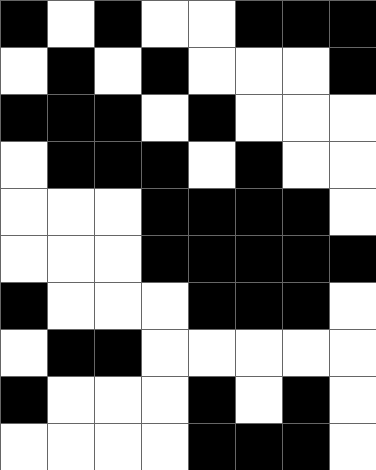[["black", "white", "black", "white", "white", "black", "black", "black"], ["white", "black", "white", "black", "white", "white", "white", "black"], ["black", "black", "black", "white", "black", "white", "white", "white"], ["white", "black", "black", "black", "white", "black", "white", "white"], ["white", "white", "white", "black", "black", "black", "black", "white"], ["white", "white", "white", "black", "black", "black", "black", "black"], ["black", "white", "white", "white", "black", "black", "black", "white"], ["white", "black", "black", "white", "white", "white", "white", "white"], ["black", "white", "white", "white", "black", "white", "black", "white"], ["white", "white", "white", "white", "black", "black", "black", "white"]]